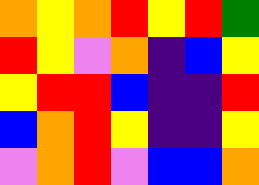[["orange", "yellow", "orange", "red", "yellow", "red", "green"], ["red", "yellow", "violet", "orange", "indigo", "blue", "yellow"], ["yellow", "red", "red", "blue", "indigo", "indigo", "red"], ["blue", "orange", "red", "yellow", "indigo", "indigo", "yellow"], ["violet", "orange", "red", "violet", "blue", "blue", "orange"]]